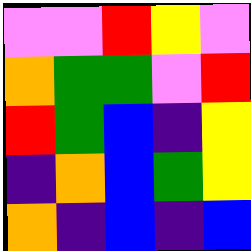[["violet", "violet", "red", "yellow", "violet"], ["orange", "green", "green", "violet", "red"], ["red", "green", "blue", "indigo", "yellow"], ["indigo", "orange", "blue", "green", "yellow"], ["orange", "indigo", "blue", "indigo", "blue"]]